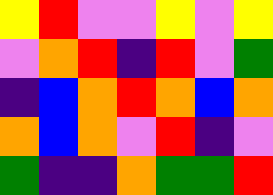[["yellow", "red", "violet", "violet", "yellow", "violet", "yellow"], ["violet", "orange", "red", "indigo", "red", "violet", "green"], ["indigo", "blue", "orange", "red", "orange", "blue", "orange"], ["orange", "blue", "orange", "violet", "red", "indigo", "violet"], ["green", "indigo", "indigo", "orange", "green", "green", "red"]]